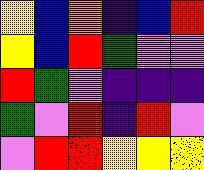[["yellow", "blue", "orange", "indigo", "blue", "red"], ["yellow", "blue", "red", "green", "violet", "violet"], ["red", "green", "violet", "indigo", "indigo", "indigo"], ["green", "violet", "red", "indigo", "red", "violet"], ["violet", "red", "red", "yellow", "yellow", "yellow"]]